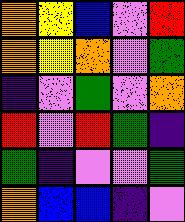[["orange", "yellow", "blue", "violet", "red"], ["orange", "yellow", "orange", "violet", "green"], ["indigo", "violet", "green", "violet", "orange"], ["red", "violet", "red", "green", "indigo"], ["green", "indigo", "violet", "violet", "green"], ["orange", "blue", "blue", "indigo", "violet"]]